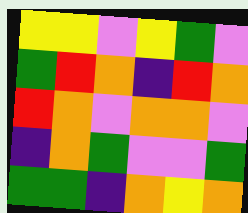[["yellow", "yellow", "violet", "yellow", "green", "violet"], ["green", "red", "orange", "indigo", "red", "orange"], ["red", "orange", "violet", "orange", "orange", "violet"], ["indigo", "orange", "green", "violet", "violet", "green"], ["green", "green", "indigo", "orange", "yellow", "orange"]]